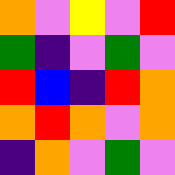[["orange", "violet", "yellow", "violet", "red"], ["green", "indigo", "violet", "green", "violet"], ["red", "blue", "indigo", "red", "orange"], ["orange", "red", "orange", "violet", "orange"], ["indigo", "orange", "violet", "green", "violet"]]